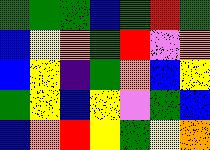[["green", "green", "green", "blue", "green", "red", "green"], ["blue", "yellow", "orange", "green", "red", "violet", "orange"], ["blue", "yellow", "indigo", "green", "orange", "blue", "yellow"], ["green", "yellow", "blue", "yellow", "violet", "green", "blue"], ["blue", "orange", "red", "yellow", "green", "yellow", "orange"]]